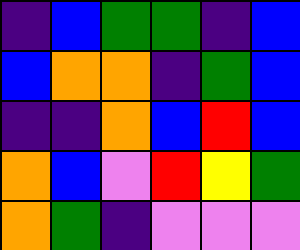[["indigo", "blue", "green", "green", "indigo", "blue"], ["blue", "orange", "orange", "indigo", "green", "blue"], ["indigo", "indigo", "orange", "blue", "red", "blue"], ["orange", "blue", "violet", "red", "yellow", "green"], ["orange", "green", "indigo", "violet", "violet", "violet"]]